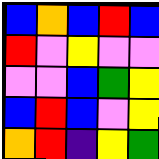[["blue", "orange", "blue", "red", "blue"], ["red", "violet", "yellow", "violet", "violet"], ["violet", "violet", "blue", "green", "yellow"], ["blue", "red", "blue", "violet", "yellow"], ["orange", "red", "indigo", "yellow", "green"]]